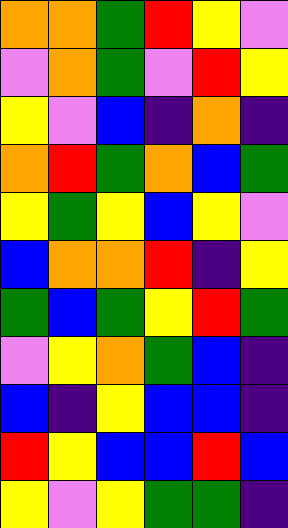[["orange", "orange", "green", "red", "yellow", "violet"], ["violet", "orange", "green", "violet", "red", "yellow"], ["yellow", "violet", "blue", "indigo", "orange", "indigo"], ["orange", "red", "green", "orange", "blue", "green"], ["yellow", "green", "yellow", "blue", "yellow", "violet"], ["blue", "orange", "orange", "red", "indigo", "yellow"], ["green", "blue", "green", "yellow", "red", "green"], ["violet", "yellow", "orange", "green", "blue", "indigo"], ["blue", "indigo", "yellow", "blue", "blue", "indigo"], ["red", "yellow", "blue", "blue", "red", "blue"], ["yellow", "violet", "yellow", "green", "green", "indigo"]]